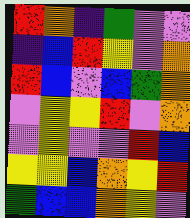[["red", "orange", "indigo", "green", "violet", "violet"], ["indigo", "blue", "red", "yellow", "violet", "orange"], ["red", "blue", "violet", "blue", "green", "orange"], ["violet", "yellow", "yellow", "red", "violet", "orange"], ["violet", "yellow", "violet", "violet", "red", "blue"], ["yellow", "yellow", "blue", "orange", "yellow", "red"], ["green", "blue", "blue", "orange", "yellow", "violet"]]